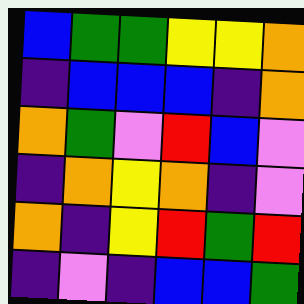[["blue", "green", "green", "yellow", "yellow", "orange"], ["indigo", "blue", "blue", "blue", "indigo", "orange"], ["orange", "green", "violet", "red", "blue", "violet"], ["indigo", "orange", "yellow", "orange", "indigo", "violet"], ["orange", "indigo", "yellow", "red", "green", "red"], ["indigo", "violet", "indigo", "blue", "blue", "green"]]